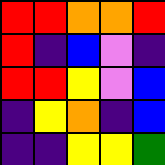[["red", "red", "orange", "orange", "red"], ["red", "indigo", "blue", "violet", "indigo"], ["red", "red", "yellow", "violet", "blue"], ["indigo", "yellow", "orange", "indigo", "blue"], ["indigo", "indigo", "yellow", "yellow", "green"]]